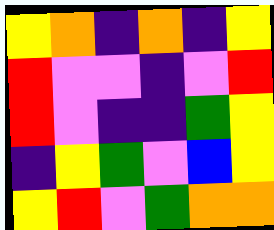[["yellow", "orange", "indigo", "orange", "indigo", "yellow"], ["red", "violet", "violet", "indigo", "violet", "red"], ["red", "violet", "indigo", "indigo", "green", "yellow"], ["indigo", "yellow", "green", "violet", "blue", "yellow"], ["yellow", "red", "violet", "green", "orange", "orange"]]